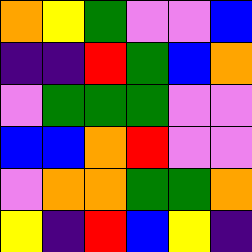[["orange", "yellow", "green", "violet", "violet", "blue"], ["indigo", "indigo", "red", "green", "blue", "orange"], ["violet", "green", "green", "green", "violet", "violet"], ["blue", "blue", "orange", "red", "violet", "violet"], ["violet", "orange", "orange", "green", "green", "orange"], ["yellow", "indigo", "red", "blue", "yellow", "indigo"]]